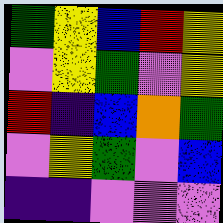[["green", "yellow", "blue", "red", "yellow"], ["violet", "yellow", "green", "violet", "yellow"], ["red", "indigo", "blue", "orange", "green"], ["violet", "yellow", "green", "violet", "blue"], ["indigo", "indigo", "violet", "violet", "violet"]]